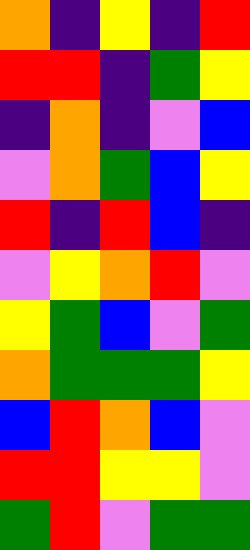[["orange", "indigo", "yellow", "indigo", "red"], ["red", "red", "indigo", "green", "yellow"], ["indigo", "orange", "indigo", "violet", "blue"], ["violet", "orange", "green", "blue", "yellow"], ["red", "indigo", "red", "blue", "indigo"], ["violet", "yellow", "orange", "red", "violet"], ["yellow", "green", "blue", "violet", "green"], ["orange", "green", "green", "green", "yellow"], ["blue", "red", "orange", "blue", "violet"], ["red", "red", "yellow", "yellow", "violet"], ["green", "red", "violet", "green", "green"]]